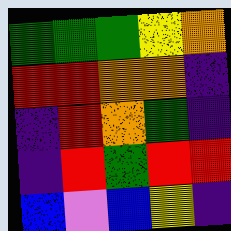[["green", "green", "green", "yellow", "orange"], ["red", "red", "orange", "orange", "indigo"], ["indigo", "red", "orange", "green", "indigo"], ["indigo", "red", "green", "red", "red"], ["blue", "violet", "blue", "yellow", "indigo"]]